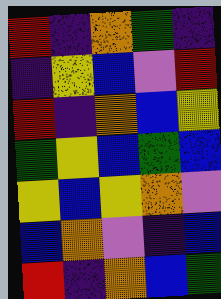[["red", "indigo", "orange", "green", "indigo"], ["indigo", "yellow", "blue", "violet", "red"], ["red", "indigo", "orange", "blue", "yellow"], ["green", "yellow", "blue", "green", "blue"], ["yellow", "blue", "yellow", "orange", "violet"], ["blue", "orange", "violet", "indigo", "blue"], ["red", "indigo", "orange", "blue", "green"]]